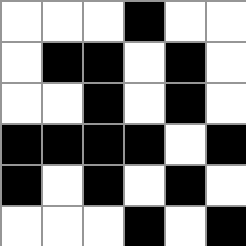[["white", "white", "white", "black", "white", "white"], ["white", "black", "black", "white", "black", "white"], ["white", "white", "black", "white", "black", "white"], ["black", "black", "black", "black", "white", "black"], ["black", "white", "black", "white", "black", "white"], ["white", "white", "white", "black", "white", "black"]]